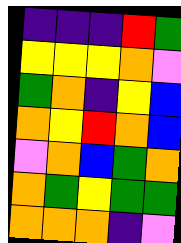[["indigo", "indigo", "indigo", "red", "green"], ["yellow", "yellow", "yellow", "orange", "violet"], ["green", "orange", "indigo", "yellow", "blue"], ["orange", "yellow", "red", "orange", "blue"], ["violet", "orange", "blue", "green", "orange"], ["orange", "green", "yellow", "green", "green"], ["orange", "orange", "orange", "indigo", "violet"]]